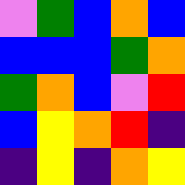[["violet", "green", "blue", "orange", "blue"], ["blue", "blue", "blue", "green", "orange"], ["green", "orange", "blue", "violet", "red"], ["blue", "yellow", "orange", "red", "indigo"], ["indigo", "yellow", "indigo", "orange", "yellow"]]